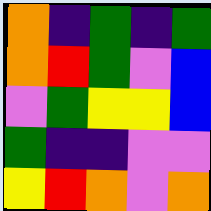[["orange", "indigo", "green", "indigo", "green"], ["orange", "red", "green", "violet", "blue"], ["violet", "green", "yellow", "yellow", "blue"], ["green", "indigo", "indigo", "violet", "violet"], ["yellow", "red", "orange", "violet", "orange"]]